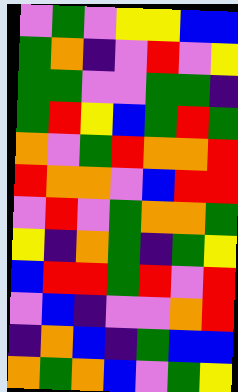[["violet", "green", "violet", "yellow", "yellow", "blue", "blue"], ["green", "orange", "indigo", "violet", "red", "violet", "yellow"], ["green", "green", "violet", "violet", "green", "green", "indigo"], ["green", "red", "yellow", "blue", "green", "red", "green"], ["orange", "violet", "green", "red", "orange", "orange", "red"], ["red", "orange", "orange", "violet", "blue", "red", "red"], ["violet", "red", "violet", "green", "orange", "orange", "green"], ["yellow", "indigo", "orange", "green", "indigo", "green", "yellow"], ["blue", "red", "red", "green", "red", "violet", "red"], ["violet", "blue", "indigo", "violet", "violet", "orange", "red"], ["indigo", "orange", "blue", "indigo", "green", "blue", "blue"], ["orange", "green", "orange", "blue", "violet", "green", "yellow"]]